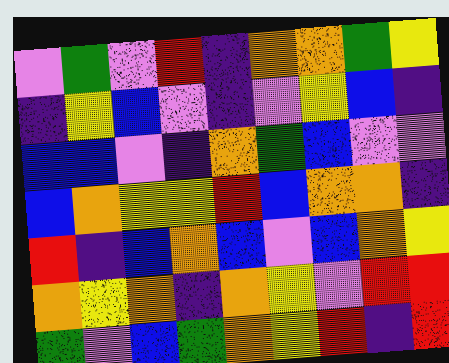[["violet", "green", "violet", "red", "indigo", "orange", "orange", "green", "yellow"], ["indigo", "yellow", "blue", "violet", "indigo", "violet", "yellow", "blue", "indigo"], ["blue", "blue", "violet", "indigo", "orange", "green", "blue", "violet", "violet"], ["blue", "orange", "yellow", "yellow", "red", "blue", "orange", "orange", "indigo"], ["red", "indigo", "blue", "orange", "blue", "violet", "blue", "orange", "yellow"], ["orange", "yellow", "orange", "indigo", "orange", "yellow", "violet", "red", "red"], ["green", "violet", "blue", "green", "orange", "yellow", "red", "indigo", "red"]]